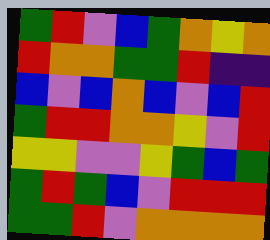[["green", "red", "violet", "blue", "green", "orange", "yellow", "orange"], ["red", "orange", "orange", "green", "green", "red", "indigo", "indigo"], ["blue", "violet", "blue", "orange", "blue", "violet", "blue", "red"], ["green", "red", "red", "orange", "orange", "yellow", "violet", "red"], ["yellow", "yellow", "violet", "violet", "yellow", "green", "blue", "green"], ["green", "red", "green", "blue", "violet", "red", "red", "red"], ["green", "green", "red", "violet", "orange", "orange", "orange", "orange"]]